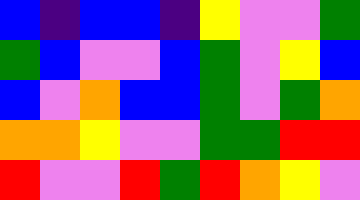[["blue", "indigo", "blue", "blue", "indigo", "yellow", "violet", "violet", "green"], ["green", "blue", "violet", "violet", "blue", "green", "violet", "yellow", "blue"], ["blue", "violet", "orange", "blue", "blue", "green", "violet", "green", "orange"], ["orange", "orange", "yellow", "violet", "violet", "green", "green", "red", "red"], ["red", "violet", "violet", "red", "green", "red", "orange", "yellow", "violet"]]